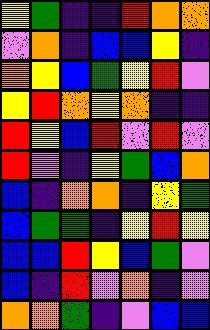[["yellow", "green", "indigo", "indigo", "red", "orange", "orange"], ["violet", "orange", "indigo", "blue", "blue", "yellow", "indigo"], ["orange", "yellow", "blue", "green", "yellow", "red", "violet"], ["yellow", "red", "orange", "yellow", "orange", "indigo", "indigo"], ["red", "yellow", "blue", "red", "violet", "red", "violet"], ["red", "violet", "indigo", "yellow", "green", "blue", "orange"], ["blue", "indigo", "orange", "orange", "indigo", "yellow", "green"], ["blue", "green", "green", "indigo", "yellow", "red", "yellow"], ["blue", "blue", "red", "yellow", "blue", "green", "violet"], ["blue", "indigo", "red", "violet", "orange", "indigo", "violet"], ["orange", "orange", "green", "indigo", "violet", "blue", "blue"]]